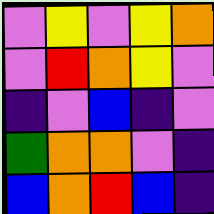[["violet", "yellow", "violet", "yellow", "orange"], ["violet", "red", "orange", "yellow", "violet"], ["indigo", "violet", "blue", "indigo", "violet"], ["green", "orange", "orange", "violet", "indigo"], ["blue", "orange", "red", "blue", "indigo"]]